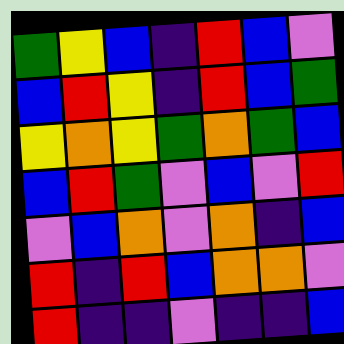[["green", "yellow", "blue", "indigo", "red", "blue", "violet"], ["blue", "red", "yellow", "indigo", "red", "blue", "green"], ["yellow", "orange", "yellow", "green", "orange", "green", "blue"], ["blue", "red", "green", "violet", "blue", "violet", "red"], ["violet", "blue", "orange", "violet", "orange", "indigo", "blue"], ["red", "indigo", "red", "blue", "orange", "orange", "violet"], ["red", "indigo", "indigo", "violet", "indigo", "indigo", "blue"]]